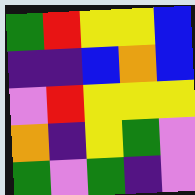[["green", "red", "yellow", "yellow", "blue"], ["indigo", "indigo", "blue", "orange", "blue"], ["violet", "red", "yellow", "yellow", "yellow"], ["orange", "indigo", "yellow", "green", "violet"], ["green", "violet", "green", "indigo", "violet"]]